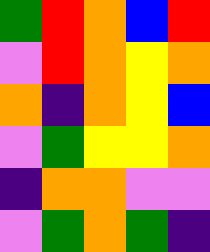[["green", "red", "orange", "blue", "red"], ["violet", "red", "orange", "yellow", "orange"], ["orange", "indigo", "orange", "yellow", "blue"], ["violet", "green", "yellow", "yellow", "orange"], ["indigo", "orange", "orange", "violet", "violet"], ["violet", "green", "orange", "green", "indigo"]]